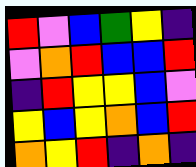[["red", "violet", "blue", "green", "yellow", "indigo"], ["violet", "orange", "red", "blue", "blue", "red"], ["indigo", "red", "yellow", "yellow", "blue", "violet"], ["yellow", "blue", "yellow", "orange", "blue", "red"], ["orange", "yellow", "red", "indigo", "orange", "indigo"]]